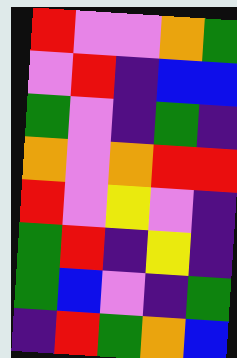[["red", "violet", "violet", "orange", "green"], ["violet", "red", "indigo", "blue", "blue"], ["green", "violet", "indigo", "green", "indigo"], ["orange", "violet", "orange", "red", "red"], ["red", "violet", "yellow", "violet", "indigo"], ["green", "red", "indigo", "yellow", "indigo"], ["green", "blue", "violet", "indigo", "green"], ["indigo", "red", "green", "orange", "blue"]]